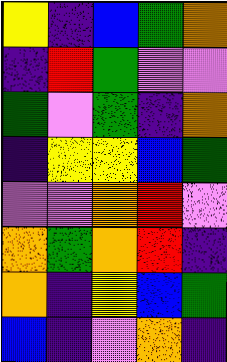[["yellow", "indigo", "blue", "green", "orange"], ["indigo", "red", "green", "violet", "violet"], ["green", "violet", "green", "indigo", "orange"], ["indigo", "yellow", "yellow", "blue", "green"], ["violet", "violet", "orange", "red", "violet"], ["orange", "green", "orange", "red", "indigo"], ["orange", "indigo", "yellow", "blue", "green"], ["blue", "indigo", "violet", "orange", "indigo"]]